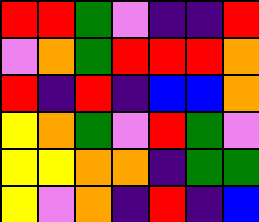[["red", "red", "green", "violet", "indigo", "indigo", "red"], ["violet", "orange", "green", "red", "red", "red", "orange"], ["red", "indigo", "red", "indigo", "blue", "blue", "orange"], ["yellow", "orange", "green", "violet", "red", "green", "violet"], ["yellow", "yellow", "orange", "orange", "indigo", "green", "green"], ["yellow", "violet", "orange", "indigo", "red", "indigo", "blue"]]